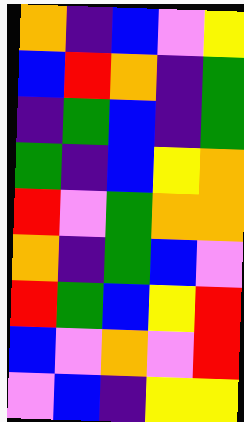[["orange", "indigo", "blue", "violet", "yellow"], ["blue", "red", "orange", "indigo", "green"], ["indigo", "green", "blue", "indigo", "green"], ["green", "indigo", "blue", "yellow", "orange"], ["red", "violet", "green", "orange", "orange"], ["orange", "indigo", "green", "blue", "violet"], ["red", "green", "blue", "yellow", "red"], ["blue", "violet", "orange", "violet", "red"], ["violet", "blue", "indigo", "yellow", "yellow"]]